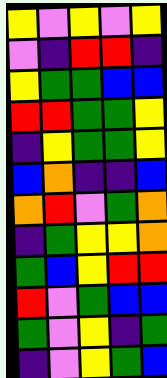[["yellow", "violet", "yellow", "violet", "yellow"], ["violet", "indigo", "red", "red", "indigo"], ["yellow", "green", "green", "blue", "blue"], ["red", "red", "green", "green", "yellow"], ["indigo", "yellow", "green", "green", "yellow"], ["blue", "orange", "indigo", "indigo", "blue"], ["orange", "red", "violet", "green", "orange"], ["indigo", "green", "yellow", "yellow", "orange"], ["green", "blue", "yellow", "red", "red"], ["red", "violet", "green", "blue", "blue"], ["green", "violet", "yellow", "indigo", "green"], ["indigo", "violet", "yellow", "green", "blue"]]